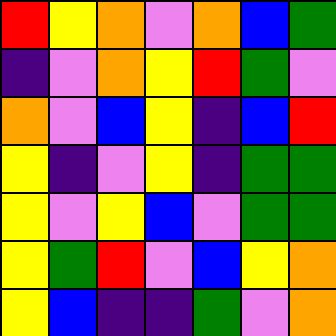[["red", "yellow", "orange", "violet", "orange", "blue", "green"], ["indigo", "violet", "orange", "yellow", "red", "green", "violet"], ["orange", "violet", "blue", "yellow", "indigo", "blue", "red"], ["yellow", "indigo", "violet", "yellow", "indigo", "green", "green"], ["yellow", "violet", "yellow", "blue", "violet", "green", "green"], ["yellow", "green", "red", "violet", "blue", "yellow", "orange"], ["yellow", "blue", "indigo", "indigo", "green", "violet", "orange"]]